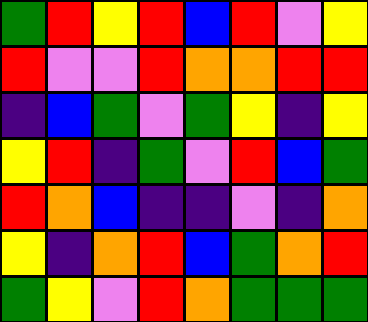[["green", "red", "yellow", "red", "blue", "red", "violet", "yellow"], ["red", "violet", "violet", "red", "orange", "orange", "red", "red"], ["indigo", "blue", "green", "violet", "green", "yellow", "indigo", "yellow"], ["yellow", "red", "indigo", "green", "violet", "red", "blue", "green"], ["red", "orange", "blue", "indigo", "indigo", "violet", "indigo", "orange"], ["yellow", "indigo", "orange", "red", "blue", "green", "orange", "red"], ["green", "yellow", "violet", "red", "orange", "green", "green", "green"]]